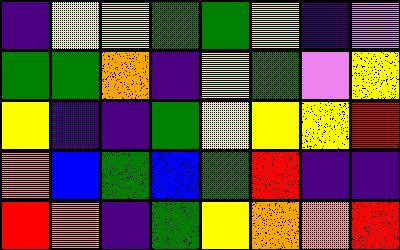[["indigo", "yellow", "yellow", "green", "green", "yellow", "indigo", "violet"], ["green", "green", "orange", "indigo", "yellow", "green", "violet", "yellow"], ["yellow", "indigo", "indigo", "green", "yellow", "yellow", "yellow", "red"], ["orange", "blue", "green", "blue", "green", "red", "indigo", "indigo"], ["red", "orange", "indigo", "green", "yellow", "orange", "orange", "red"]]